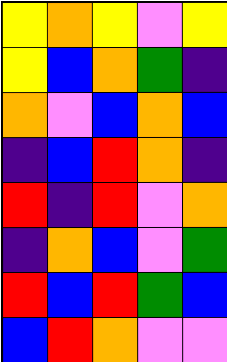[["yellow", "orange", "yellow", "violet", "yellow"], ["yellow", "blue", "orange", "green", "indigo"], ["orange", "violet", "blue", "orange", "blue"], ["indigo", "blue", "red", "orange", "indigo"], ["red", "indigo", "red", "violet", "orange"], ["indigo", "orange", "blue", "violet", "green"], ["red", "blue", "red", "green", "blue"], ["blue", "red", "orange", "violet", "violet"]]